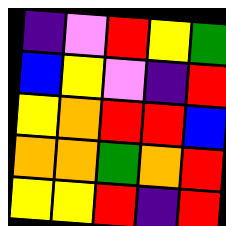[["indigo", "violet", "red", "yellow", "green"], ["blue", "yellow", "violet", "indigo", "red"], ["yellow", "orange", "red", "red", "blue"], ["orange", "orange", "green", "orange", "red"], ["yellow", "yellow", "red", "indigo", "red"]]